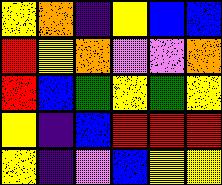[["yellow", "orange", "indigo", "yellow", "blue", "blue"], ["red", "yellow", "orange", "violet", "violet", "orange"], ["red", "blue", "green", "yellow", "green", "yellow"], ["yellow", "indigo", "blue", "red", "red", "red"], ["yellow", "indigo", "violet", "blue", "yellow", "yellow"]]